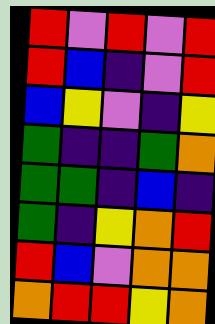[["red", "violet", "red", "violet", "red"], ["red", "blue", "indigo", "violet", "red"], ["blue", "yellow", "violet", "indigo", "yellow"], ["green", "indigo", "indigo", "green", "orange"], ["green", "green", "indigo", "blue", "indigo"], ["green", "indigo", "yellow", "orange", "red"], ["red", "blue", "violet", "orange", "orange"], ["orange", "red", "red", "yellow", "orange"]]